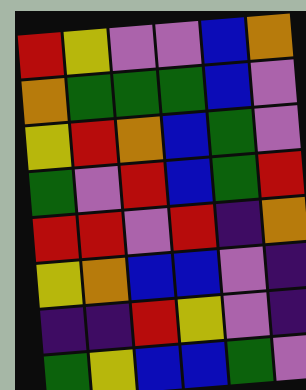[["red", "yellow", "violet", "violet", "blue", "orange"], ["orange", "green", "green", "green", "blue", "violet"], ["yellow", "red", "orange", "blue", "green", "violet"], ["green", "violet", "red", "blue", "green", "red"], ["red", "red", "violet", "red", "indigo", "orange"], ["yellow", "orange", "blue", "blue", "violet", "indigo"], ["indigo", "indigo", "red", "yellow", "violet", "indigo"], ["green", "yellow", "blue", "blue", "green", "violet"]]